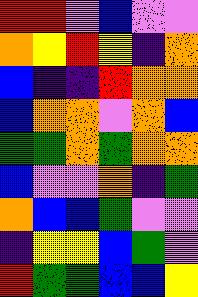[["red", "red", "violet", "blue", "violet", "violet"], ["orange", "yellow", "red", "yellow", "indigo", "orange"], ["blue", "indigo", "indigo", "red", "orange", "orange"], ["blue", "orange", "orange", "violet", "orange", "blue"], ["green", "green", "orange", "green", "orange", "orange"], ["blue", "violet", "violet", "orange", "indigo", "green"], ["orange", "blue", "blue", "green", "violet", "violet"], ["indigo", "yellow", "yellow", "blue", "green", "violet"], ["red", "green", "green", "blue", "blue", "yellow"]]